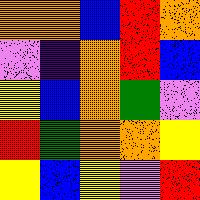[["orange", "orange", "blue", "red", "orange"], ["violet", "indigo", "orange", "red", "blue"], ["yellow", "blue", "orange", "green", "violet"], ["red", "green", "orange", "orange", "yellow"], ["yellow", "blue", "yellow", "violet", "red"]]